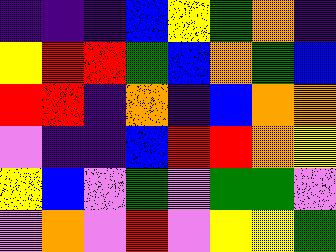[["indigo", "indigo", "indigo", "blue", "yellow", "green", "orange", "indigo"], ["yellow", "red", "red", "green", "blue", "orange", "green", "blue"], ["red", "red", "indigo", "orange", "indigo", "blue", "orange", "orange"], ["violet", "indigo", "indigo", "blue", "red", "red", "orange", "yellow"], ["yellow", "blue", "violet", "green", "violet", "green", "green", "violet"], ["violet", "orange", "violet", "red", "violet", "yellow", "yellow", "green"]]